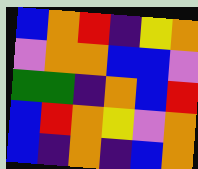[["blue", "orange", "red", "indigo", "yellow", "orange"], ["violet", "orange", "orange", "blue", "blue", "violet"], ["green", "green", "indigo", "orange", "blue", "red"], ["blue", "red", "orange", "yellow", "violet", "orange"], ["blue", "indigo", "orange", "indigo", "blue", "orange"]]